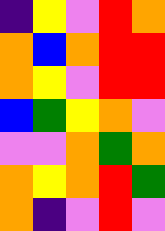[["indigo", "yellow", "violet", "red", "orange"], ["orange", "blue", "orange", "red", "red"], ["orange", "yellow", "violet", "red", "red"], ["blue", "green", "yellow", "orange", "violet"], ["violet", "violet", "orange", "green", "orange"], ["orange", "yellow", "orange", "red", "green"], ["orange", "indigo", "violet", "red", "violet"]]